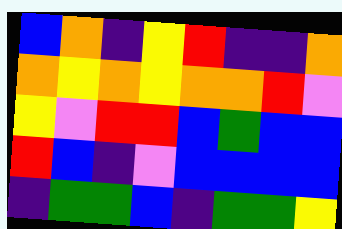[["blue", "orange", "indigo", "yellow", "red", "indigo", "indigo", "orange"], ["orange", "yellow", "orange", "yellow", "orange", "orange", "red", "violet"], ["yellow", "violet", "red", "red", "blue", "green", "blue", "blue"], ["red", "blue", "indigo", "violet", "blue", "blue", "blue", "blue"], ["indigo", "green", "green", "blue", "indigo", "green", "green", "yellow"]]